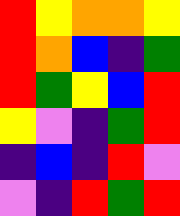[["red", "yellow", "orange", "orange", "yellow"], ["red", "orange", "blue", "indigo", "green"], ["red", "green", "yellow", "blue", "red"], ["yellow", "violet", "indigo", "green", "red"], ["indigo", "blue", "indigo", "red", "violet"], ["violet", "indigo", "red", "green", "red"]]